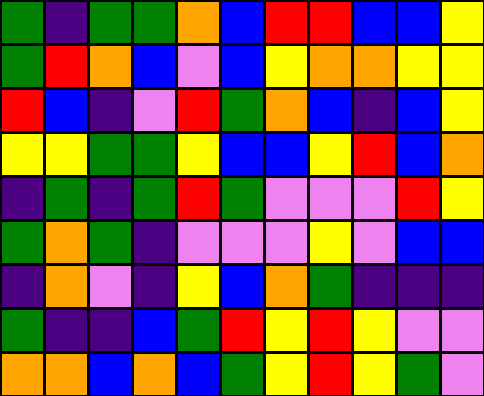[["green", "indigo", "green", "green", "orange", "blue", "red", "red", "blue", "blue", "yellow"], ["green", "red", "orange", "blue", "violet", "blue", "yellow", "orange", "orange", "yellow", "yellow"], ["red", "blue", "indigo", "violet", "red", "green", "orange", "blue", "indigo", "blue", "yellow"], ["yellow", "yellow", "green", "green", "yellow", "blue", "blue", "yellow", "red", "blue", "orange"], ["indigo", "green", "indigo", "green", "red", "green", "violet", "violet", "violet", "red", "yellow"], ["green", "orange", "green", "indigo", "violet", "violet", "violet", "yellow", "violet", "blue", "blue"], ["indigo", "orange", "violet", "indigo", "yellow", "blue", "orange", "green", "indigo", "indigo", "indigo"], ["green", "indigo", "indigo", "blue", "green", "red", "yellow", "red", "yellow", "violet", "violet"], ["orange", "orange", "blue", "orange", "blue", "green", "yellow", "red", "yellow", "green", "violet"]]